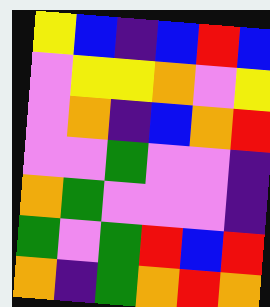[["yellow", "blue", "indigo", "blue", "red", "blue"], ["violet", "yellow", "yellow", "orange", "violet", "yellow"], ["violet", "orange", "indigo", "blue", "orange", "red"], ["violet", "violet", "green", "violet", "violet", "indigo"], ["orange", "green", "violet", "violet", "violet", "indigo"], ["green", "violet", "green", "red", "blue", "red"], ["orange", "indigo", "green", "orange", "red", "orange"]]